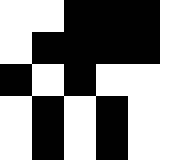[["white", "white", "black", "black", "black", "white"], ["white", "black", "black", "black", "black", "white"], ["black", "white", "black", "white", "white", "white"], ["white", "black", "white", "black", "white", "white"], ["white", "black", "white", "black", "white", "white"]]